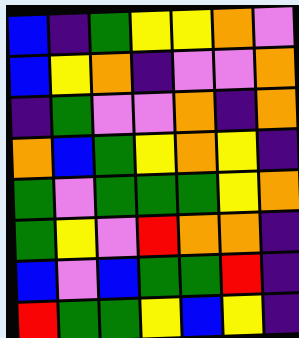[["blue", "indigo", "green", "yellow", "yellow", "orange", "violet"], ["blue", "yellow", "orange", "indigo", "violet", "violet", "orange"], ["indigo", "green", "violet", "violet", "orange", "indigo", "orange"], ["orange", "blue", "green", "yellow", "orange", "yellow", "indigo"], ["green", "violet", "green", "green", "green", "yellow", "orange"], ["green", "yellow", "violet", "red", "orange", "orange", "indigo"], ["blue", "violet", "blue", "green", "green", "red", "indigo"], ["red", "green", "green", "yellow", "blue", "yellow", "indigo"]]